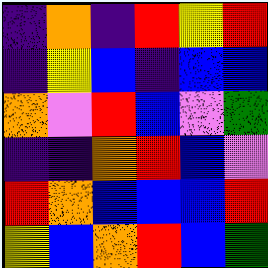[["indigo", "orange", "indigo", "red", "yellow", "red"], ["indigo", "yellow", "blue", "indigo", "blue", "blue"], ["orange", "violet", "red", "blue", "violet", "green"], ["indigo", "indigo", "orange", "red", "blue", "violet"], ["red", "orange", "blue", "blue", "blue", "red"], ["yellow", "blue", "orange", "red", "blue", "green"]]